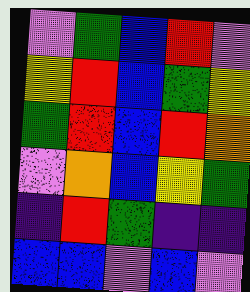[["violet", "green", "blue", "red", "violet"], ["yellow", "red", "blue", "green", "yellow"], ["green", "red", "blue", "red", "orange"], ["violet", "orange", "blue", "yellow", "green"], ["indigo", "red", "green", "indigo", "indigo"], ["blue", "blue", "violet", "blue", "violet"]]